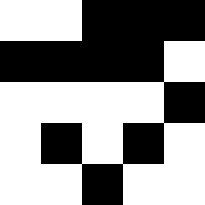[["white", "white", "black", "black", "black"], ["black", "black", "black", "black", "white"], ["white", "white", "white", "white", "black"], ["white", "black", "white", "black", "white"], ["white", "white", "black", "white", "white"]]